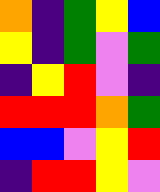[["orange", "indigo", "green", "yellow", "blue"], ["yellow", "indigo", "green", "violet", "green"], ["indigo", "yellow", "red", "violet", "indigo"], ["red", "red", "red", "orange", "green"], ["blue", "blue", "violet", "yellow", "red"], ["indigo", "red", "red", "yellow", "violet"]]